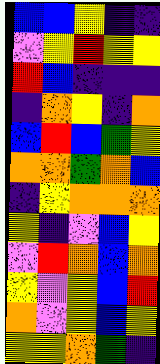[["blue", "blue", "yellow", "indigo", "indigo"], ["violet", "yellow", "red", "yellow", "yellow"], ["red", "blue", "indigo", "indigo", "indigo"], ["indigo", "orange", "yellow", "indigo", "orange"], ["blue", "red", "blue", "green", "yellow"], ["orange", "orange", "green", "orange", "blue"], ["indigo", "yellow", "orange", "orange", "orange"], ["yellow", "indigo", "violet", "blue", "yellow"], ["violet", "red", "orange", "blue", "orange"], ["yellow", "violet", "yellow", "blue", "red"], ["orange", "violet", "yellow", "blue", "yellow"], ["yellow", "yellow", "orange", "green", "indigo"]]